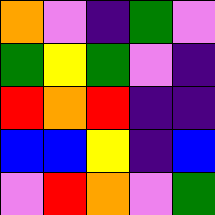[["orange", "violet", "indigo", "green", "violet"], ["green", "yellow", "green", "violet", "indigo"], ["red", "orange", "red", "indigo", "indigo"], ["blue", "blue", "yellow", "indigo", "blue"], ["violet", "red", "orange", "violet", "green"]]